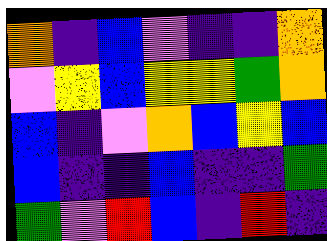[["orange", "indigo", "blue", "violet", "indigo", "indigo", "orange"], ["violet", "yellow", "blue", "yellow", "yellow", "green", "orange"], ["blue", "indigo", "violet", "orange", "blue", "yellow", "blue"], ["blue", "indigo", "indigo", "blue", "indigo", "indigo", "green"], ["green", "violet", "red", "blue", "indigo", "red", "indigo"]]